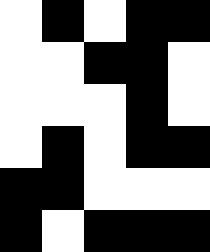[["white", "black", "white", "black", "black"], ["white", "white", "black", "black", "white"], ["white", "white", "white", "black", "white"], ["white", "black", "white", "black", "black"], ["black", "black", "white", "white", "white"], ["black", "white", "black", "black", "black"]]